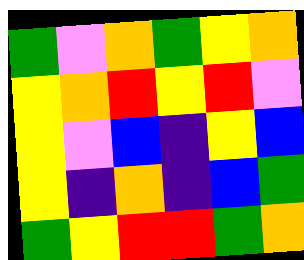[["green", "violet", "orange", "green", "yellow", "orange"], ["yellow", "orange", "red", "yellow", "red", "violet"], ["yellow", "violet", "blue", "indigo", "yellow", "blue"], ["yellow", "indigo", "orange", "indigo", "blue", "green"], ["green", "yellow", "red", "red", "green", "orange"]]